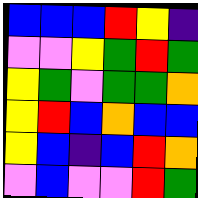[["blue", "blue", "blue", "red", "yellow", "indigo"], ["violet", "violet", "yellow", "green", "red", "green"], ["yellow", "green", "violet", "green", "green", "orange"], ["yellow", "red", "blue", "orange", "blue", "blue"], ["yellow", "blue", "indigo", "blue", "red", "orange"], ["violet", "blue", "violet", "violet", "red", "green"]]